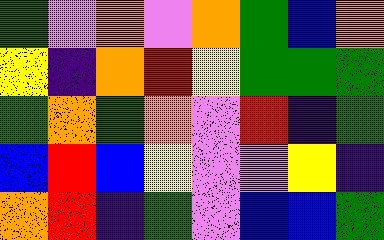[["green", "violet", "orange", "violet", "orange", "green", "blue", "orange"], ["yellow", "indigo", "orange", "red", "yellow", "green", "green", "green"], ["green", "orange", "green", "orange", "violet", "red", "indigo", "green"], ["blue", "red", "blue", "yellow", "violet", "violet", "yellow", "indigo"], ["orange", "red", "indigo", "green", "violet", "blue", "blue", "green"]]